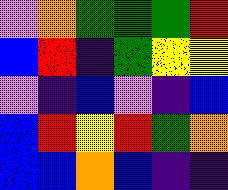[["violet", "orange", "green", "green", "green", "red"], ["blue", "red", "indigo", "green", "yellow", "yellow"], ["violet", "indigo", "blue", "violet", "indigo", "blue"], ["blue", "red", "yellow", "red", "green", "orange"], ["blue", "blue", "orange", "blue", "indigo", "indigo"]]